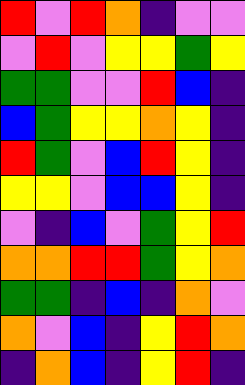[["red", "violet", "red", "orange", "indigo", "violet", "violet"], ["violet", "red", "violet", "yellow", "yellow", "green", "yellow"], ["green", "green", "violet", "violet", "red", "blue", "indigo"], ["blue", "green", "yellow", "yellow", "orange", "yellow", "indigo"], ["red", "green", "violet", "blue", "red", "yellow", "indigo"], ["yellow", "yellow", "violet", "blue", "blue", "yellow", "indigo"], ["violet", "indigo", "blue", "violet", "green", "yellow", "red"], ["orange", "orange", "red", "red", "green", "yellow", "orange"], ["green", "green", "indigo", "blue", "indigo", "orange", "violet"], ["orange", "violet", "blue", "indigo", "yellow", "red", "orange"], ["indigo", "orange", "blue", "indigo", "yellow", "red", "indigo"]]